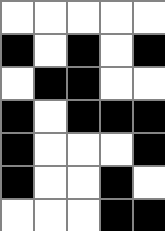[["white", "white", "white", "white", "white"], ["black", "white", "black", "white", "black"], ["white", "black", "black", "white", "white"], ["black", "white", "black", "black", "black"], ["black", "white", "white", "white", "black"], ["black", "white", "white", "black", "white"], ["white", "white", "white", "black", "black"]]